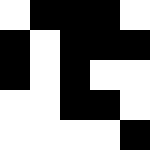[["white", "black", "black", "black", "white"], ["black", "white", "black", "black", "black"], ["black", "white", "black", "white", "white"], ["white", "white", "black", "black", "white"], ["white", "white", "white", "white", "black"]]